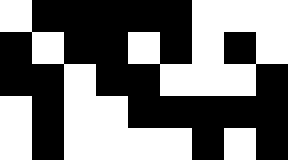[["white", "black", "black", "black", "black", "black", "white", "white", "white"], ["black", "white", "black", "black", "white", "black", "white", "black", "white"], ["black", "black", "white", "black", "black", "white", "white", "white", "black"], ["white", "black", "white", "white", "black", "black", "black", "black", "black"], ["white", "black", "white", "white", "white", "white", "black", "white", "black"]]